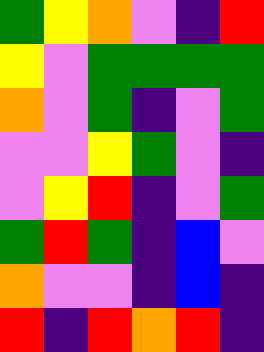[["green", "yellow", "orange", "violet", "indigo", "red"], ["yellow", "violet", "green", "green", "green", "green"], ["orange", "violet", "green", "indigo", "violet", "green"], ["violet", "violet", "yellow", "green", "violet", "indigo"], ["violet", "yellow", "red", "indigo", "violet", "green"], ["green", "red", "green", "indigo", "blue", "violet"], ["orange", "violet", "violet", "indigo", "blue", "indigo"], ["red", "indigo", "red", "orange", "red", "indigo"]]